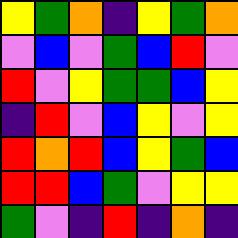[["yellow", "green", "orange", "indigo", "yellow", "green", "orange"], ["violet", "blue", "violet", "green", "blue", "red", "violet"], ["red", "violet", "yellow", "green", "green", "blue", "yellow"], ["indigo", "red", "violet", "blue", "yellow", "violet", "yellow"], ["red", "orange", "red", "blue", "yellow", "green", "blue"], ["red", "red", "blue", "green", "violet", "yellow", "yellow"], ["green", "violet", "indigo", "red", "indigo", "orange", "indigo"]]